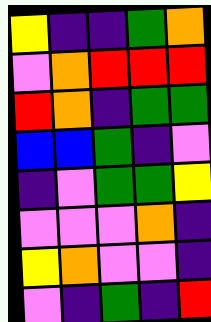[["yellow", "indigo", "indigo", "green", "orange"], ["violet", "orange", "red", "red", "red"], ["red", "orange", "indigo", "green", "green"], ["blue", "blue", "green", "indigo", "violet"], ["indigo", "violet", "green", "green", "yellow"], ["violet", "violet", "violet", "orange", "indigo"], ["yellow", "orange", "violet", "violet", "indigo"], ["violet", "indigo", "green", "indigo", "red"]]